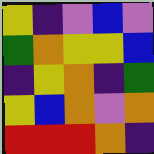[["yellow", "indigo", "violet", "blue", "violet"], ["green", "orange", "yellow", "yellow", "blue"], ["indigo", "yellow", "orange", "indigo", "green"], ["yellow", "blue", "orange", "violet", "orange"], ["red", "red", "red", "orange", "indigo"]]